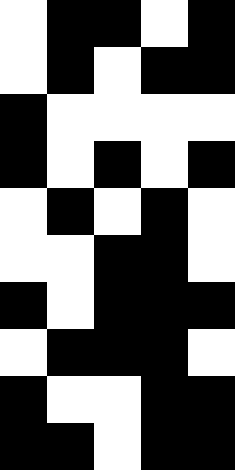[["white", "black", "black", "white", "black"], ["white", "black", "white", "black", "black"], ["black", "white", "white", "white", "white"], ["black", "white", "black", "white", "black"], ["white", "black", "white", "black", "white"], ["white", "white", "black", "black", "white"], ["black", "white", "black", "black", "black"], ["white", "black", "black", "black", "white"], ["black", "white", "white", "black", "black"], ["black", "black", "white", "black", "black"]]